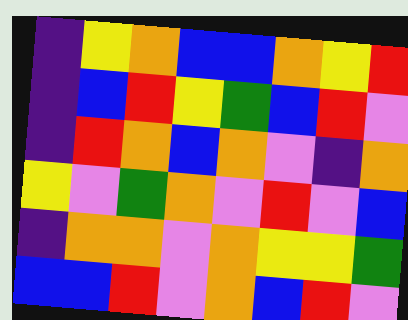[["indigo", "yellow", "orange", "blue", "blue", "orange", "yellow", "red"], ["indigo", "blue", "red", "yellow", "green", "blue", "red", "violet"], ["indigo", "red", "orange", "blue", "orange", "violet", "indigo", "orange"], ["yellow", "violet", "green", "orange", "violet", "red", "violet", "blue"], ["indigo", "orange", "orange", "violet", "orange", "yellow", "yellow", "green"], ["blue", "blue", "red", "violet", "orange", "blue", "red", "violet"]]